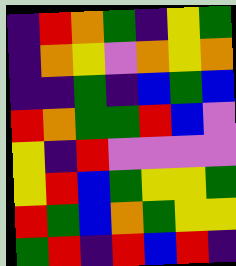[["indigo", "red", "orange", "green", "indigo", "yellow", "green"], ["indigo", "orange", "yellow", "violet", "orange", "yellow", "orange"], ["indigo", "indigo", "green", "indigo", "blue", "green", "blue"], ["red", "orange", "green", "green", "red", "blue", "violet"], ["yellow", "indigo", "red", "violet", "violet", "violet", "violet"], ["yellow", "red", "blue", "green", "yellow", "yellow", "green"], ["red", "green", "blue", "orange", "green", "yellow", "yellow"], ["green", "red", "indigo", "red", "blue", "red", "indigo"]]